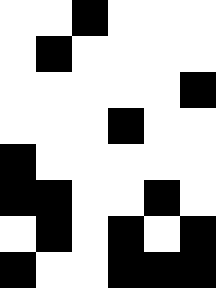[["white", "white", "black", "white", "white", "white"], ["white", "black", "white", "white", "white", "white"], ["white", "white", "white", "white", "white", "black"], ["white", "white", "white", "black", "white", "white"], ["black", "white", "white", "white", "white", "white"], ["black", "black", "white", "white", "black", "white"], ["white", "black", "white", "black", "white", "black"], ["black", "white", "white", "black", "black", "black"]]